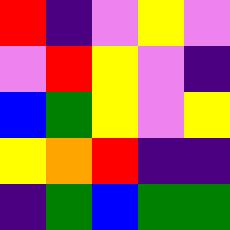[["red", "indigo", "violet", "yellow", "violet"], ["violet", "red", "yellow", "violet", "indigo"], ["blue", "green", "yellow", "violet", "yellow"], ["yellow", "orange", "red", "indigo", "indigo"], ["indigo", "green", "blue", "green", "green"]]